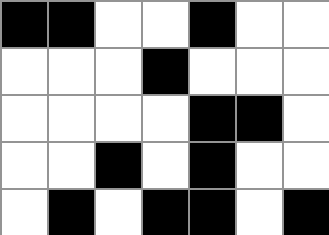[["black", "black", "white", "white", "black", "white", "white"], ["white", "white", "white", "black", "white", "white", "white"], ["white", "white", "white", "white", "black", "black", "white"], ["white", "white", "black", "white", "black", "white", "white"], ["white", "black", "white", "black", "black", "white", "black"]]